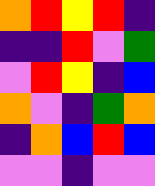[["orange", "red", "yellow", "red", "indigo"], ["indigo", "indigo", "red", "violet", "green"], ["violet", "red", "yellow", "indigo", "blue"], ["orange", "violet", "indigo", "green", "orange"], ["indigo", "orange", "blue", "red", "blue"], ["violet", "violet", "indigo", "violet", "violet"]]